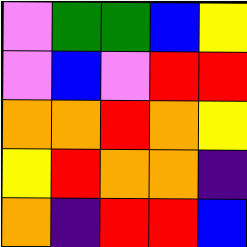[["violet", "green", "green", "blue", "yellow"], ["violet", "blue", "violet", "red", "red"], ["orange", "orange", "red", "orange", "yellow"], ["yellow", "red", "orange", "orange", "indigo"], ["orange", "indigo", "red", "red", "blue"]]